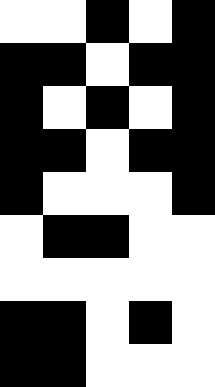[["white", "white", "black", "white", "black"], ["black", "black", "white", "black", "black"], ["black", "white", "black", "white", "black"], ["black", "black", "white", "black", "black"], ["black", "white", "white", "white", "black"], ["white", "black", "black", "white", "white"], ["white", "white", "white", "white", "white"], ["black", "black", "white", "black", "white"], ["black", "black", "white", "white", "white"]]